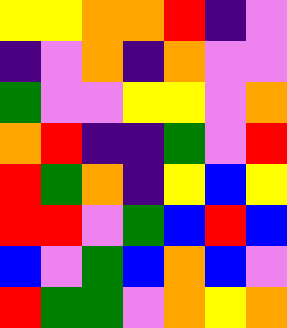[["yellow", "yellow", "orange", "orange", "red", "indigo", "violet"], ["indigo", "violet", "orange", "indigo", "orange", "violet", "violet"], ["green", "violet", "violet", "yellow", "yellow", "violet", "orange"], ["orange", "red", "indigo", "indigo", "green", "violet", "red"], ["red", "green", "orange", "indigo", "yellow", "blue", "yellow"], ["red", "red", "violet", "green", "blue", "red", "blue"], ["blue", "violet", "green", "blue", "orange", "blue", "violet"], ["red", "green", "green", "violet", "orange", "yellow", "orange"]]